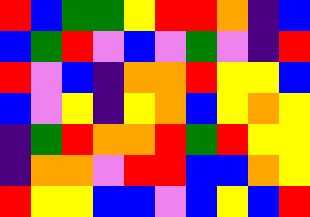[["red", "blue", "green", "green", "yellow", "red", "red", "orange", "indigo", "blue"], ["blue", "green", "red", "violet", "blue", "violet", "green", "violet", "indigo", "red"], ["red", "violet", "blue", "indigo", "orange", "orange", "red", "yellow", "yellow", "blue"], ["blue", "violet", "yellow", "indigo", "yellow", "orange", "blue", "yellow", "orange", "yellow"], ["indigo", "green", "red", "orange", "orange", "red", "green", "red", "yellow", "yellow"], ["indigo", "orange", "orange", "violet", "red", "red", "blue", "blue", "orange", "yellow"], ["red", "yellow", "yellow", "blue", "blue", "violet", "blue", "yellow", "blue", "red"]]